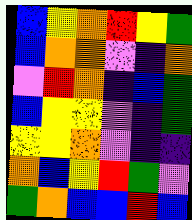[["blue", "yellow", "orange", "red", "yellow", "green"], ["blue", "orange", "orange", "violet", "indigo", "orange"], ["violet", "red", "orange", "indigo", "blue", "green"], ["blue", "yellow", "yellow", "violet", "indigo", "green"], ["yellow", "yellow", "orange", "violet", "indigo", "indigo"], ["orange", "blue", "yellow", "red", "green", "violet"], ["green", "orange", "blue", "blue", "red", "blue"]]